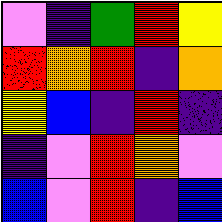[["violet", "indigo", "green", "red", "yellow"], ["red", "orange", "red", "indigo", "orange"], ["yellow", "blue", "indigo", "red", "indigo"], ["indigo", "violet", "red", "orange", "violet"], ["blue", "violet", "red", "indigo", "blue"]]